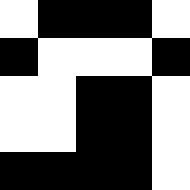[["white", "black", "black", "black", "white"], ["black", "white", "white", "white", "black"], ["white", "white", "black", "black", "white"], ["white", "white", "black", "black", "white"], ["black", "black", "black", "black", "white"]]